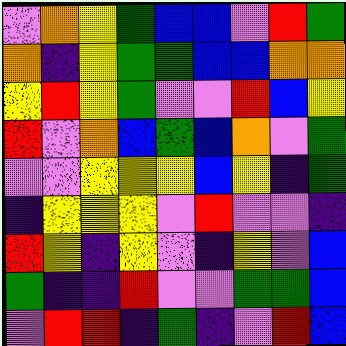[["violet", "orange", "yellow", "green", "blue", "blue", "violet", "red", "green"], ["orange", "indigo", "yellow", "green", "green", "blue", "blue", "orange", "orange"], ["yellow", "red", "yellow", "green", "violet", "violet", "red", "blue", "yellow"], ["red", "violet", "orange", "blue", "green", "blue", "orange", "violet", "green"], ["violet", "violet", "yellow", "yellow", "yellow", "blue", "yellow", "indigo", "green"], ["indigo", "yellow", "yellow", "yellow", "violet", "red", "violet", "violet", "indigo"], ["red", "yellow", "indigo", "yellow", "violet", "indigo", "yellow", "violet", "blue"], ["green", "indigo", "indigo", "red", "violet", "violet", "green", "green", "blue"], ["violet", "red", "red", "indigo", "green", "indigo", "violet", "red", "blue"]]